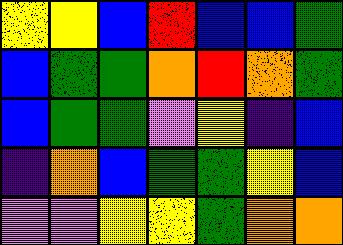[["yellow", "yellow", "blue", "red", "blue", "blue", "green"], ["blue", "green", "green", "orange", "red", "orange", "green"], ["blue", "green", "green", "violet", "yellow", "indigo", "blue"], ["indigo", "orange", "blue", "green", "green", "yellow", "blue"], ["violet", "violet", "yellow", "yellow", "green", "orange", "orange"]]